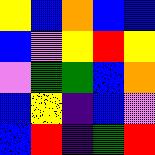[["yellow", "blue", "orange", "blue", "blue"], ["blue", "violet", "yellow", "red", "yellow"], ["violet", "green", "green", "blue", "orange"], ["blue", "yellow", "indigo", "blue", "violet"], ["blue", "red", "indigo", "green", "red"]]